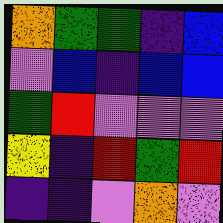[["orange", "green", "green", "indigo", "blue"], ["violet", "blue", "indigo", "blue", "blue"], ["green", "red", "violet", "violet", "violet"], ["yellow", "indigo", "red", "green", "red"], ["indigo", "indigo", "violet", "orange", "violet"]]